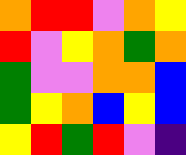[["orange", "red", "red", "violet", "orange", "yellow"], ["red", "violet", "yellow", "orange", "green", "orange"], ["green", "violet", "violet", "orange", "orange", "blue"], ["green", "yellow", "orange", "blue", "yellow", "blue"], ["yellow", "red", "green", "red", "violet", "indigo"]]